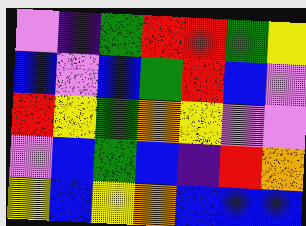[["violet", "indigo", "green", "red", "red", "green", "yellow"], ["blue", "violet", "blue", "green", "red", "blue", "violet"], ["red", "yellow", "green", "orange", "yellow", "violet", "violet"], ["violet", "blue", "green", "blue", "indigo", "red", "orange"], ["yellow", "blue", "yellow", "orange", "blue", "blue", "blue"]]